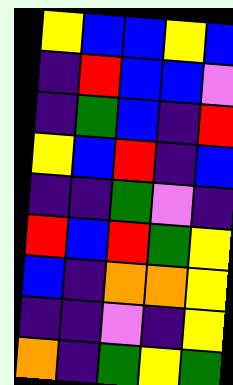[["yellow", "blue", "blue", "yellow", "blue"], ["indigo", "red", "blue", "blue", "violet"], ["indigo", "green", "blue", "indigo", "red"], ["yellow", "blue", "red", "indigo", "blue"], ["indigo", "indigo", "green", "violet", "indigo"], ["red", "blue", "red", "green", "yellow"], ["blue", "indigo", "orange", "orange", "yellow"], ["indigo", "indigo", "violet", "indigo", "yellow"], ["orange", "indigo", "green", "yellow", "green"]]